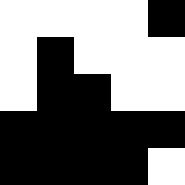[["white", "white", "white", "white", "black"], ["white", "black", "white", "white", "white"], ["white", "black", "black", "white", "white"], ["black", "black", "black", "black", "black"], ["black", "black", "black", "black", "white"]]